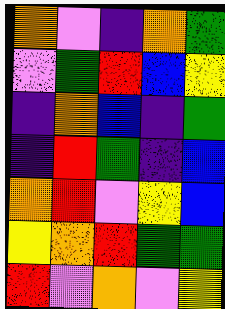[["orange", "violet", "indigo", "orange", "green"], ["violet", "green", "red", "blue", "yellow"], ["indigo", "orange", "blue", "indigo", "green"], ["indigo", "red", "green", "indigo", "blue"], ["orange", "red", "violet", "yellow", "blue"], ["yellow", "orange", "red", "green", "green"], ["red", "violet", "orange", "violet", "yellow"]]